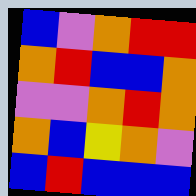[["blue", "violet", "orange", "red", "red"], ["orange", "red", "blue", "blue", "orange"], ["violet", "violet", "orange", "red", "orange"], ["orange", "blue", "yellow", "orange", "violet"], ["blue", "red", "blue", "blue", "blue"]]